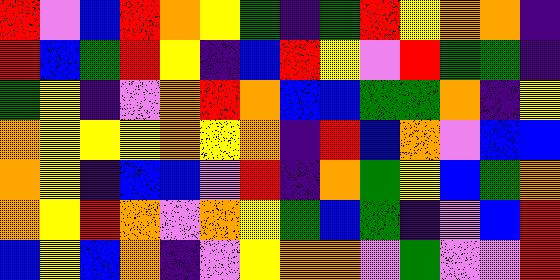[["red", "violet", "blue", "red", "orange", "yellow", "green", "indigo", "green", "red", "yellow", "orange", "orange", "indigo"], ["red", "blue", "green", "red", "yellow", "indigo", "blue", "red", "yellow", "violet", "red", "green", "green", "indigo"], ["green", "yellow", "indigo", "violet", "orange", "red", "orange", "blue", "blue", "green", "green", "orange", "indigo", "yellow"], ["orange", "yellow", "yellow", "yellow", "orange", "yellow", "orange", "indigo", "red", "blue", "orange", "violet", "blue", "blue"], ["orange", "yellow", "indigo", "blue", "blue", "violet", "red", "indigo", "orange", "green", "yellow", "blue", "green", "orange"], ["orange", "yellow", "red", "orange", "violet", "orange", "yellow", "green", "blue", "green", "indigo", "violet", "blue", "red"], ["blue", "yellow", "blue", "orange", "indigo", "violet", "yellow", "orange", "orange", "violet", "green", "violet", "violet", "red"]]